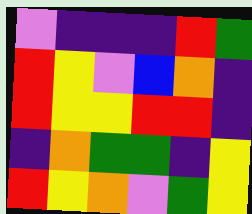[["violet", "indigo", "indigo", "indigo", "red", "green"], ["red", "yellow", "violet", "blue", "orange", "indigo"], ["red", "yellow", "yellow", "red", "red", "indigo"], ["indigo", "orange", "green", "green", "indigo", "yellow"], ["red", "yellow", "orange", "violet", "green", "yellow"]]